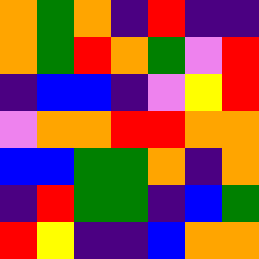[["orange", "green", "orange", "indigo", "red", "indigo", "indigo"], ["orange", "green", "red", "orange", "green", "violet", "red"], ["indigo", "blue", "blue", "indigo", "violet", "yellow", "red"], ["violet", "orange", "orange", "red", "red", "orange", "orange"], ["blue", "blue", "green", "green", "orange", "indigo", "orange"], ["indigo", "red", "green", "green", "indigo", "blue", "green"], ["red", "yellow", "indigo", "indigo", "blue", "orange", "orange"]]